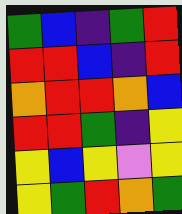[["green", "blue", "indigo", "green", "red"], ["red", "red", "blue", "indigo", "red"], ["orange", "red", "red", "orange", "blue"], ["red", "red", "green", "indigo", "yellow"], ["yellow", "blue", "yellow", "violet", "yellow"], ["yellow", "green", "red", "orange", "green"]]